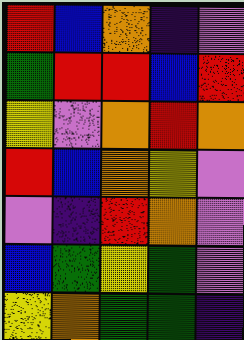[["red", "blue", "orange", "indigo", "violet"], ["green", "red", "red", "blue", "red"], ["yellow", "violet", "orange", "red", "orange"], ["red", "blue", "orange", "yellow", "violet"], ["violet", "indigo", "red", "orange", "violet"], ["blue", "green", "yellow", "green", "violet"], ["yellow", "orange", "green", "green", "indigo"]]